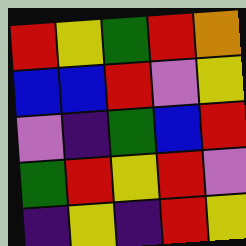[["red", "yellow", "green", "red", "orange"], ["blue", "blue", "red", "violet", "yellow"], ["violet", "indigo", "green", "blue", "red"], ["green", "red", "yellow", "red", "violet"], ["indigo", "yellow", "indigo", "red", "yellow"]]